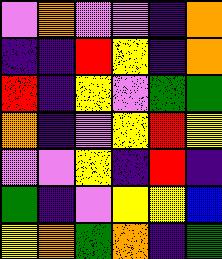[["violet", "orange", "violet", "violet", "indigo", "orange"], ["indigo", "indigo", "red", "yellow", "indigo", "orange"], ["red", "indigo", "yellow", "violet", "green", "green"], ["orange", "indigo", "violet", "yellow", "red", "yellow"], ["violet", "violet", "yellow", "indigo", "red", "indigo"], ["green", "indigo", "violet", "yellow", "yellow", "blue"], ["yellow", "orange", "green", "orange", "indigo", "green"]]